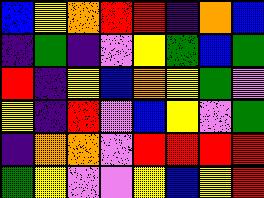[["blue", "yellow", "orange", "red", "red", "indigo", "orange", "blue"], ["indigo", "green", "indigo", "violet", "yellow", "green", "blue", "green"], ["red", "indigo", "yellow", "blue", "orange", "yellow", "green", "violet"], ["yellow", "indigo", "red", "violet", "blue", "yellow", "violet", "green"], ["indigo", "orange", "orange", "violet", "red", "red", "red", "red"], ["green", "yellow", "violet", "violet", "yellow", "blue", "yellow", "red"]]